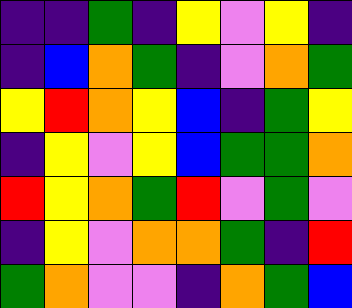[["indigo", "indigo", "green", "indigo", "yellow", "violet", "yellow", "indigo"], ["indigo", "blue", "orange", "green", "indigo", "violet", "orange", "green"], ["yellow", "red", "orange", "yellow", "blue", "indigo", "green", "yellow"], ["indigo", "yellow", "violet", "yellow", "blue", "green", "green", "orange"], ["red", "yellow", "orange", "green", "red", "violet", "green", "violet"], ["indigo", "yellow", "violet", "orange", "orange", "green", "indigo", "red"], ["green", "orange", "violet", "violet", "indigo", "orange", "green", "blue"]]